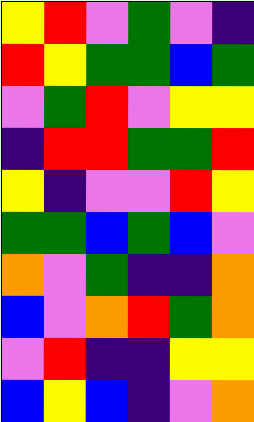[["yellow", "red", "violet", "green", "violet", "indigo"], ["red", "yellow", "green", "green", "blue", "green"], ["violet", "green", "red", "violet", "yellow", "yellow"], ["indigo", "red", "red", "green", "green", "red"], ["yellow", "indigo", "violet", "violet", "red", "yellow"], ["green", "green", "blue", "green", "blue", "violet"], ["orange", "violet", "green", "indigo", "indigo", "orange"], ["blue", "violet", "orange", "red", "green", "orange"], ["violet", "red", "indigo", "indigo", "yellow", "yellow"], ["blue", "yellow", "blue", "indigo", "violet", "orange"]]